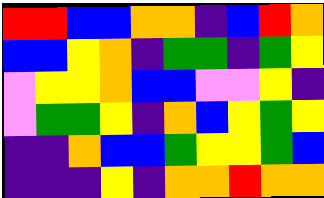[["red", "red", "blue", "blue", "orange", "orange", "indigo", "blue", "red", "orange"], ["blue", "blue", "yellow", "orange", "indigo", "green", "green", "indigo", "green", "yellow"], ["violet", "yellow", "yellow", "orange", "blue", "blue", "violet", "violet", "yellow", "indigo"], ["violet", "green", "green", "yellow", "indigo", "orange", "blue", "yellow", "green", "yellow"], ["indigo", "indigo", "orange", "blue", "blue", "green", "yellow", "yellow", "green", "blue"], ["indigo", "indigo", "indigo", "yellow", "indigo", "orange", "orange", "red", "orange", "orange"]]